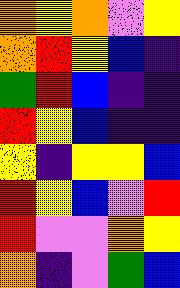[["orange", "yellow", "orange", "violet", "yellow"], ["orange", "red", "yellow", "blue", "indigo"], ["green", "red", "blue", "indigo", "indigo"], ["red", "yellow", "blue", "indigo", "indigo"], ["yellow", "indigo", "yellow", "yellow", "blue"], ["red", "yellow", "blue", "violet", "red"], ["red", "violet", "violet", "orange", "yellow"], ["orange", "indigo", "violet", "green", "blue"]]